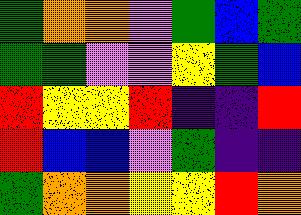[["green", "orange", "orange", "violet", "green", "blue", "green"], ["green", "green", "violet", "violet", "yellow", "green", "blue"], ["red", "yellow", "yellow", "red", "indigo", "indigo", "red"], ["red", "blue", "blue", "violet", "green", "indigo", "indigo"], ["green", "orange", "orange", "yellow", "yellow", "red", "orange"]]